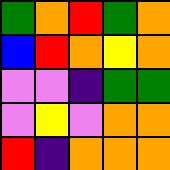[["green", "orange", "red", "green", "orange"], ["blue", "red", "orange", "yellow", "orange"], ["violet", "violet", "indigo", "green", "green"], ["violet", "yellow", "violet", "orange", "orange"], ["red", "indigo", "orange", "orange", "orange"]]